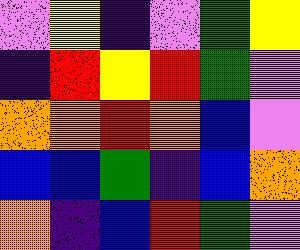[["violet", "yellow", "indigo", "violet", "green", "yellow"], ["indigo", "red", "yellow", "red", "green", "violet"], ["orange", "orange", "red", "orange", "blue", "violet"], ["blue", "blue", "green", "indigo", "blue", "orange"], ["orange", "indigo", "blue", "red", "green", "violet"]]